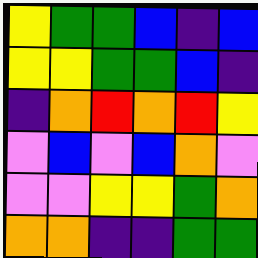[["yellow", "green", "green", "blue", "indigo", "blue"], ["yellow", "yellow", "green", "green", "blue", "indigo"], ["indigo", "orange", "red", "orange", "red", "yellow"], ["violet", "blue", "violet", "blue", "orange", "violet"], ["violet", "violet", "yellow", "yellow", "green", "orange"], ["orange", "orange", "indigo", "indigo", "green", "green"]]